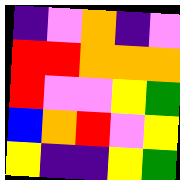[["indigo", "violet", "orange", "indigo", "violet"], ["red", "red", "orange", "orange", "orange"], ["red", "violet", "violet", "yellow", "green"], ["blue", "orange", "red", "violet", "yellow"], ["yellow", "indigo", "indigo", "yellow", "green"]]